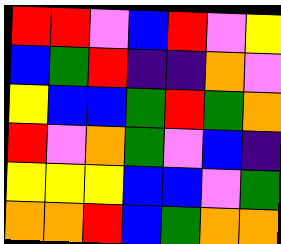[["red", "red", "violet", "blue", "red", "violet", "yellow"], ["blue", "green", "red", "indigo", "indigo", "orange", "violet"], ["yellow", "blue", "blue", "green", "red", "green", "orange"], ["red", "violet", "orange", "green", "violet", "blue", "indigo"], ["yellow", "yellow", "yellow", "blue", "blue", "violet", "green"], ["orange", "orange", "red", "blue", "green", "orange", "orange"]]